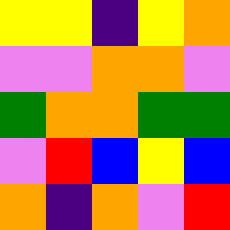[["yellow", "yellow", "indigo", "yellow", "orange"], ["violet", "violet", "orange", "orange", "violet"], ["green", "orange", "orange", "green", "green"], ["violet", "red", "blue", "yellow", "blue"], ["orange", "indigo", "orange", "violet", "red"]]